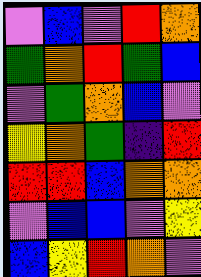[["violet", "blue", "violet", "red", "orange"], ["green", "orange", "red", "green", "blue"], ["violet", "green", "orange", "blue", "violet"], ["yellow", "orange", "green", "indigo", "red"], ["red", "red", "blue", "orange", "orange"], ["violet", "blue", "blue", "violet", "yellow"], ["blue", "yellow", "red", "orange", "violet"]]